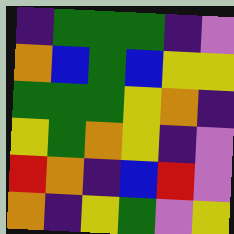[["indigo", "green", "green", "green", "indigo", "violet"], ["orange", "blue", "green", "blue", "yellow", "yellow"], ["green", "green", "green", "yellow", "orange", "indigo"], ["yellow", "green", "orange", "yellow", "indigo", "violet"], ["red", "orange", "indigo", "blue", "red", "violet"], ["orange", "indigo", "yellow", "green", "violet", "yellow"]]